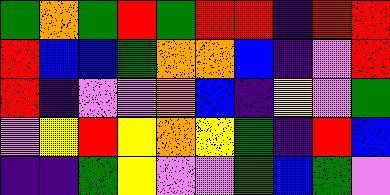[["green", "orange", "green", "red", "green", "red", "red", "indigo", "red", "red"], ["red", "blue", "blue", "green", "orange", "orange", "blue", "indigo", "violet", "red"], ["red", "indigo", "violet", "violet", "orange", "blue", "indigo", "yellow", "violet", "green"], ["violet", "yellow", "red", "yellow", "orange", "yellow", "green", "indigo", "red", "blue"], ["indigo", "indigo", "green", "yellow", "violet", "violet", "green", "blue", "green", "violet"]]